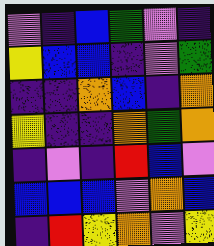[["violet", "indigo", "blue", "green", "violet", "indigo"], ["yellow", "blue", "blue", "indigo", "violet", "green"], ["indigo", "indigo", "orange", "blue", "indigo", "orange"], ["yellow", "indigo", "indigo", "orange", "green", "orange"], ["indigo", "violet", "indigo", "red", "blue", "violet"], ["blue", "blue", "blue", "violet", "orange", "blue"], ["indigo", "red", "yellow", "orange", "violet", "yellow"]]